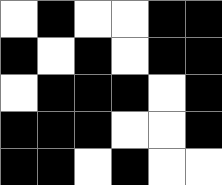[["white", "black", "white", "white", "black", "black"], ["black", "white", "black", "white", "black", "black"], ["white", "black", "black", "black", "white", "black"], ["black", "black", "black", "white", "white", "black"], ["black", "black", "white", "black", "white", "white"]]